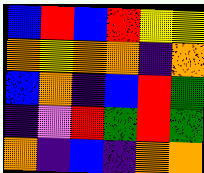[["blue", "red", "blue", "red", "yellow", "yellow"], ["orange", "yellow", "orange", "orange", "indigo", "orange"], ["blue", "orange", "indigo", "blue", "red", "green"], ["indigo", "violet", "red", "green", "red", "green"], ["orange", "indigo", "blue", "indigo", "orange", "orange"]]